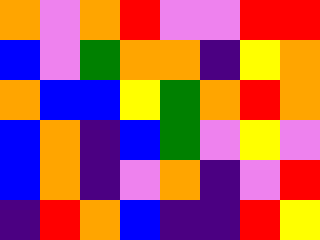[["orange", "violet", "orange", "red", "violet", "violet", "red", "red"], ["blue", "violet", "green", "orange", "orange", "indigo", "yellow", "orange"], ["orange", "blue", "blue", "yellow", "green", "orange", "red", "orange"], ["blue", "orange", "indigo", "blue", "green", "violet", "yellow", "violet"], ["blue", "orange", "indigo", "violet", "orange", "indigo", "violet", "red"], ["indigo", "red", "orange", "blue", "indigo", "indigo", "red", "yellow"]]